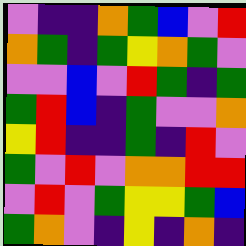[["violet", "indigo", "indigo", "orange", "green", "blue", "violet", "red"], ["orange", "green", "indigo", "green", "yellow", "orange", "green", "violet"], ["violet", "violet", "blue", "violet", "red", "green", "indigo", "green"], ["green", "red", "blue", "indigo", "green", "violet", "violet", "orange"], ["yellow", "red", "indigo", "indigo", "green", "indigo", "red", "violet"], ["green", "violet", "red", "violet", "orange", "orange", "red", "red"], ["violet", "red", "violet", "green", "yellow", "yellow", "green", "blue"], ["green", "orange", "violet", "indigo", "yellow", "indigo", "orange", "indigo"]]